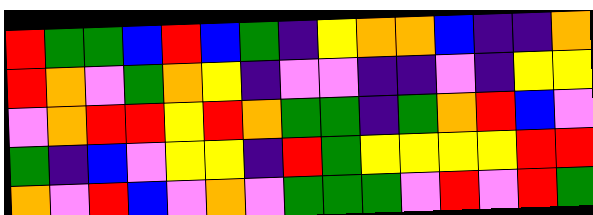[["red", "green", "green", "blue", "red", "blue", "green", "indigo", "yellow", "orange", "orange", "blue", "indigo", "indigo", "orange"], ["red", "orange", "violet", "green", "orange", "yellow", "indigo", "violet", "violet", "indigo", "indigo", "violet", "indigo", "yellow", "yellow"], ["violet", "orange", "red", "red", "yellow", "red", "orange", "green", "green", "indigo", "green", "orange", "red", "blue", "violet"], ["green", "indigo", "blue", "violet", "yellow", "yellow", "indigo", "red", "green", "yellow", "yellow", "yellow", "yellow", "red", "red"], ["orange", "violet", "red", "blue", "violet", "orange", "violet", "green", "green", "green", "violet", "red", "violet", "red", "green"]]